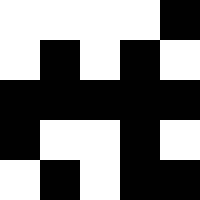[["white", "white", "white", "white", "black"], ["white", "black", "white", "black", "white"], ["black", "black", "black", "black", "black"], ["black", "white", "white", "black", "white"], ["white", "black", "white", "black", "black"]]